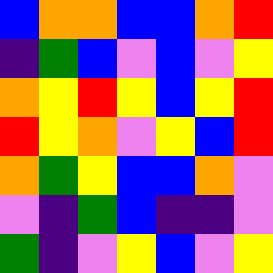[["blue", "orange", "orange", "blue", "blue", "orange", "red"], ["indigo", "green", "blue", "violet", "blue", "violet", "yellow"], ["orange", "yellow", "red", "yellow", "blue", "yellow", "red"], ["red", "yellow", "orange", "violet", "yellow", "blue", "red"], ["orange", "green", "yellow", "blue", "blue", "orange", "violet"], ["violet", "indigo", "green", "blue", "indigo", "indigo", "violet"], ["green", "indigo", "violet", "yellow", "blue", "violet", "yellow"]]